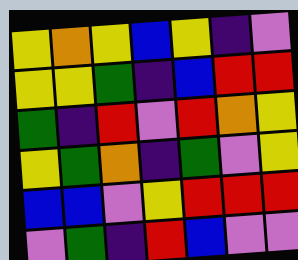[["yellow", "orange", "yellow", "blue", "yellow", "indigo", "violet"], ["yellow", "yellow", "green", "indigo", "blue", "red", "red"], ["green", "indigo", "red", "violet", "red", "orange", "yellow"], ["yellow", "green", "orange", "indigo", "green", "violet", "yellow"], ["blue", "blue", "violet", "yellow", "red", "red", "red"], ["violet", "green", "indigo", "red", "blue", "violet", "violet"]]